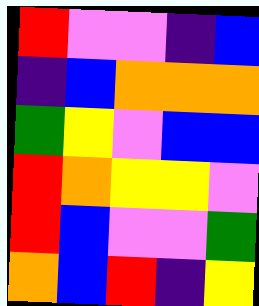[["red", "violet", "violet", "indigo", "blue"], ["indigo", "blue", "orange", "orange", "orange"], ["green", "yellow", "violet", "blue", "blue"], ["red", "orange", "yellow", "yellow", "violet"], ["red", "blue", "violet", "violet", "green"], ["orange", "blue", "red", "indigo", "yellow"]]